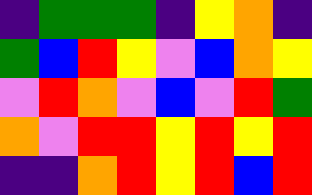[["indigo", "green", "green", "green", "indigo", "yellow", "orange", "indigo"], ["green", "blue", "red", "yellow", "violet", "blue", "orange", "yellow"], ["violet", "red", "orange", "violet", "blue", "violet", "red", "green"], ["orange", "violet", "red", "red", "yellow", "red", "yellow", "red"], ["indigo", "indigo", "orange", "red", "yellow", "red", "blue", "red"]]